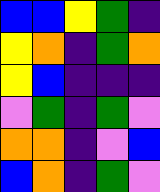[["blue", "blue", "yellow", "green", "indigo"], ["yellow", "orange", "indigo", "green", "orange"], ["yellow", "blue", "indigo", "indigo", "indigo"], ["violet", "green", "indigo", "green", "violet"], ["orange", "orange", "indigo", "violet", "blue"], ["blue", "orange", "indigo", "green", "violet"]]